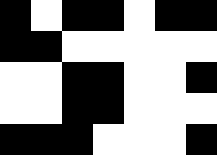[["black", "white", "black", "black", "white", "black", "black"], ["black", "black", "white", "white", "white", "white", "white"], ["white", "white", "black", "black", "white", "white", "black"], ["white", "white", "black", "black", "white", "white", "white"], ["black", "black", "black", "white", "white", "white", "black"]]